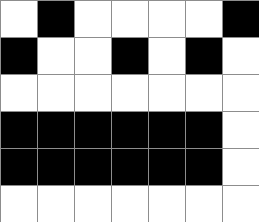[["white", "black", "white", "white", "white", "white", "black"], ["black", "white", "white", "black", "white", "black", "white"], ["white", "white", "white", "white", "white", "white", "white"], ["black", "black", "black", "black", "black", "black", "white"], ["black", "black", "black", "black", "black", "black", "white"], ["white", "white", "white", "white", "white", "white", "white"]]